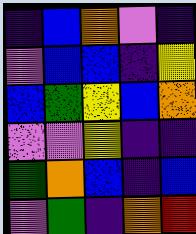[["indigo", "blue", "orange", "violet", "indigo"], ["violet", "blue", "blue", "indigo", "yellow"], ["blue", "green", "yellow", "blue", "orange"], ["violet", "violet", "yellow", "indigo", "indigo"], ["green", "orange", "blue", "indigo", "blue"], ["violet", "green", "indigo", "orange", "red"]]